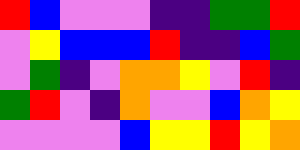[["red", "blue", "violet", "violet", "violet", "indigo", "indigo", "green", "green", "red"], ["violet", "yellow", "blue", "blue", "blue", "red", "indigo", "indigo", "blue", "green"], ["violet", "green", "indigo", "violet", "orange", "orange", "yellow", "violet", "red", "indigo"], ["green", "red", "violet", "indigo", "orange", "violet", "violet", "blue", "orange", "yellow"], ["violet", "violet", "violet", "violet", "blue", "yellow", "yellow", "red", "yellow", "orange"]]